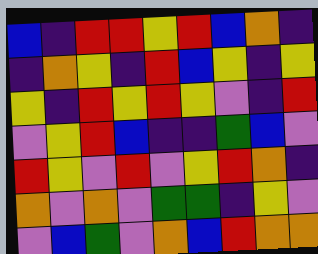[["blue", "indigo", "red", "red", "yellow", "red", "blue", "orange", "indigo"], ["indigo", "orange", "yellow", "indigo", "red", "blue", "yellow", "indigo", "yellow"], ["yellow", "indigo", "red", "yellow", "red", "yellow", "violet", "indigo", "red"], ["violet", "yellow", "red", "blue", "indigo", "indigo", "green", "blue", "violet"], ["red", "yellow", "violet", "red", "violet", "yellow", "red", "orange", "indigo"], ["orange", "violet", "orange", "violet", "green", "green", "indigo", "yellow", "violet"], ["violet", "blue", "green", "violet", "orange", "blue", "red", "orange", "orange"]]